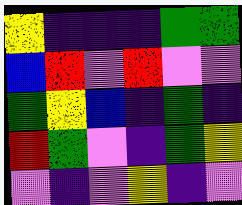[["yellow", "indigo", "indigo", "indigo", "green", "green"], ["blue", "red", "violet", "red", "violet", "violet"], ["green", "yellow", "blue", "indigo", "green", "indigo"], ["red", "green", "violet", "indigo", "green", "yellow"], ["violet", "indigo", "violet", "yellow", "indigo", "violet"]]